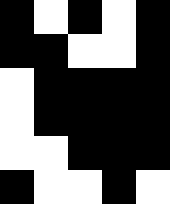[["black", "white", "black", "white", "black"], ["black", "black", "white", "white", "black"], ["white", "black", "black", "black", "black"], ["white", "black", "black", "black", "black"], ["white", "white", "black", "black", "black"], ["black", "white", "white", "black", "white"]]